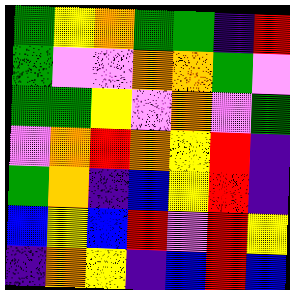[["green", "yellow", "orange", "green", "green", "indigo", "red"], ["green", "violet", "violet", "orange", "orange", "green", "violet"], ["green", "green", "yellow", "violet", "orange", "violet", "green"], ["violet", "orange", "red", "orange", "yellow", "red", "indigo"], ["green", "orange", "indigo", "blue", "yellow", "red", "indigo"], ["blue", "yellow", "blue", "red", "violet", "red", "yellow"], ["indigo", "orange", "yellow", "indigo", "blue", "red", "blue"]]